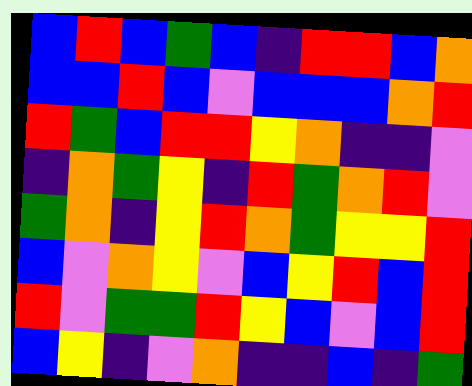[["blue", "red", "blue", "green", "blue", "indigo", "red", "red", "blue", "orange"], ["blue", "blue", "red", "blue", "violet", "blue", "blue", "blue", "orange", "red"], ["red", "green", "blue", "red", "red", "yellow", "orange", "indigo", "indigo", "violet"], ["indigo", "orange", "green", "yellow", "indigo", "red", "green", "orange", "red", "violet"], ["green", "orange", "indigo", "yellow", "red", "orange", "green", "yellow", "yellow", "red"], ["blue", "violet", "orange", "yellow", "violet", "blue", "yellow", "red", "blue", "red"], ["red", "violet", "green", "green", "red", "yellow", "blue", "violet", "blue", "red"], ["blue", "yellow", "indigo", "violet", "orange", "indigo", "indigo", "blue", "indigo", "green"]]